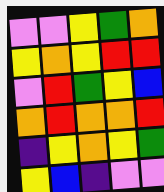[["violet", "violet", "yellow", "green", "orange"], ["yellow", "orange", "yellow", "red", "red"], ["violet", "red", "green", "yellow", "blue"], ["orange", "red", "orange", "orange", "red"], ["indigo", "yellow", "orange", "yellow", "green"], ["yellow", "blue", "indigo", "violet", "violet"]]